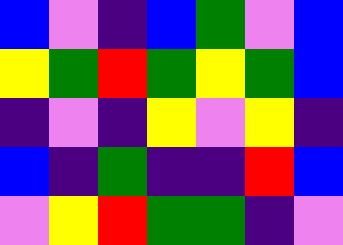[["blue", "violet", "indigo", "blue", "green", "violet", "blue"], ["yellow", "green", "red", "green", "yellow", "green", "blue"], ["indigo", "violet", "indigo", "yellow", "violet", "yellow", "indigo"], ["blue", "indigo", "green", "indigo", "indigo", "red", "blue"], ["violet", "yellow", "red", "green", "green", "indigo", "violet"]]